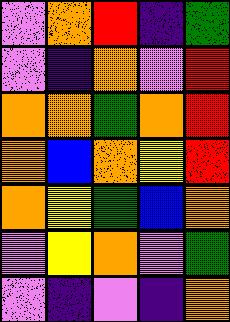[["violet", "orange", "red", "indigo", "green"], ["violet", "indigo", "orange", "violet", "red"], ["orange", "orange", "green", "orange", "red"], ["orange", "blue", "orange", "yellow", "red"], ["orange", "yellow", "green", "blue", "orange"], ["violet", "yellow", "orange", "violet", "green"], ["violet", "indigo", "violet", "indigo", "orange"]]